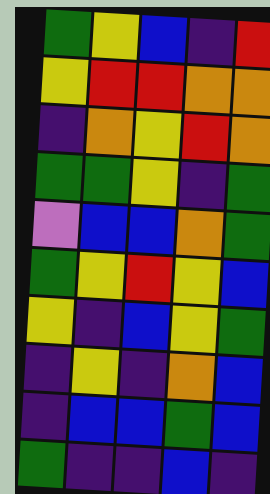[["green", "yellow", "blue", "indigo", "red"], ["yellow", "red", "red", "orange", "orange"], ["indigo", "orange", "yellow", "red", "orange"], ["green", "green", "yellow", "indigo", "green"], ["violet", "blue", "blue", "orange", "green"], ["green", "yellow", "red", "yellow", "blue"], ["yellow", "indigo", "blue", "yellow", "green"], ["indigo", "yellow", "indigo", "orange", "blue"], ["indigo", "blue", "blue", "green", "blue"], ["green", "indigo", "indigo", "blue", "indigo"]]